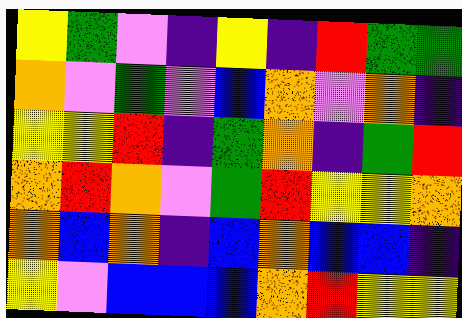[["yellow", "green", "violet", "indigo", "yellow", "indigo", "red", "green", "green"], ["orange", "violet", "green", "violet", "blue", "orange", "violet", "orange", "indigo"], ["yellow", "yellow", "red", "indigo", "green", "orange", "indigo", "green", "red"], ["orange", "red", "orange", "violet", "green", "red", "yellow", "yellow", "orange"], ["orange", "blue", "orange", "indigo", "blue", "orange", "blue", "blue", "indigo"], ["yellow", "violet", "blue", "blue", "blue", "orange", "red", "yellow", "yellow"]]